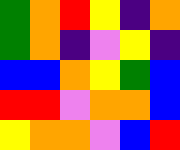[["green", "orange", "red", "yellow", "indigo", "orange"], ["green", "orange", "indigo", "violet", "yellow", "indigo"], ["blue", "blue", "orange", "yellow", "green", "blue"], ["red", "red", "violet", "orange", "orange", "blue"], ["yellow", "orange", "orange", "violet", "blue", "red"]]